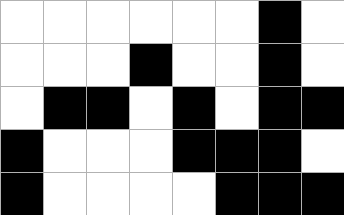[["white", "white", "white", "white", "white", "white", "black", "white"], ["white", "white", "white", "black", "white", "white", "black", "white"], ["white", "black", "black", "white", "black", "white", "black", "black"], ["black", "white", "white", "white", "black", "black", "black", "white"], ["black", "white", "white", "white", "white", "black", "black", "black"]]